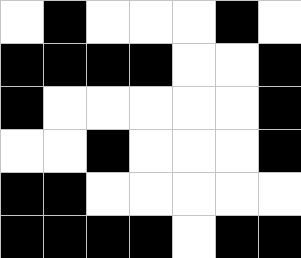[["white", "black", "white", "white", "white", "black", "white"], ["black", "black", "black", "black", "white", "white", "black"], ["black", "white", "white", "white", "white", "white", "black"], ["white", "white", "black", "white", "white", "white", "black"], ["black", "black", "white", "white", "white", "white", "white"], ["black", "black", "black", "black", "white", "black", "black"]]